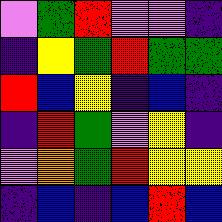[["violet", "green", "red", "violet", "violet", "indigo"], ["indigo", "yellow", "green", "red", "green", "green"], ["red", "blue", "yellow", "indigo", "blue", "indigo"], ["indigo", "red", "green", "violet", "yellow", "indigo"], ["violet", "orange", "green", "red", "yellow", "yellow"], ["indigo", "blue", "indigo", "blue", "red", "blue"]]